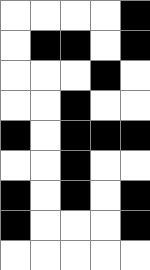[["white", "white", "white", "white", "black"], ["white", "black", "black", "white", "black"], ["white", "white", "white", "black", "white"], ["white", "white", "black", "white", "white"], ["black", "white", "black", "black", "black"], ["white", "white", "black", "white", "white"], ["black", "white", "black", "white", "black"], ["black", "white", "white", "white", "black"], ["white", "white", "white", "white", "white"]]